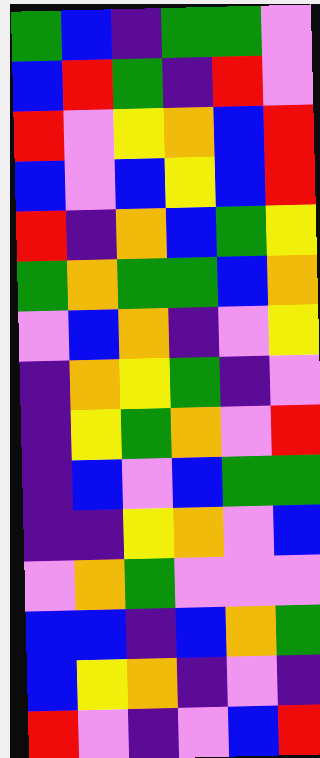[["green", "blue", "indigo", "green", "green", "violet"], ["blue", "red", "green", "indigo", "red", "violet"], ["red", "violet", "yellow", "orange", "blue", "red"], ["blue", "violet", "blue", "yellow", "blue", "red"], ["red", "indigo", "orange", "blue", "green", "yellow"], ["green", "orange", "green", "green", "blue", "orange"], ["violet", "blue", "orange", "indigo", "violet", "yellow"], ["indigo", "orange", "yellow", "green", "indigo", "violet"], ["indigo", "yellow", "green", "orange", "violet", "red"], ["indigo", "blue", "violet", "blue", "green", "green"], ["indigo", "indigo", "yellow", "orange", "violet", "blue"], ["violet", "orange", "green", "violet", "violet", "violet"], ["blue", "blue", "indigo", "blue", "orange", "green"], ["blue", "yellow", "orange", "indigo", "violet", "indigo"], ["red", "violet", "indigo", "violet", "blue", "red"]]